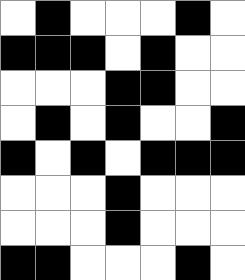[["white", "black", "white", "white", "white", "black", "white"], ["black", "black", "black", "white", "black", "white", "white"], ["white", "white", "white", "black", "black", "white", "white"], ["white", "black", "white", "black", "white", "white", "black"], ["black", "white", "black", "white", "black", "black", "black"], ["white", "white", "white", "black", "white", "white", "white"], ["white", "white", "white", "black", "white", "white", "white"], ["black", "black", "white", "white", "white", "black", "white"]]